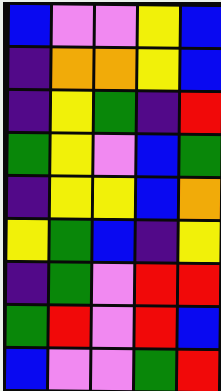[["blue", "violet", "violet", "yellow", "blue"], ["indigo", "orange", "orange", "yellow", "blue"], ["indigo", "yellow", "green", "indigo", "red"], ["green", "yellow", "violet", "blue", "green"], ["indigo", "yellow", "yellow", "blue", "orange"], ["yellow", "green", "blue", "indigo", "yellow"], ["indigo", "green", "violet", "red", "red"], ["green", "red", "violet", "red", "blue"], ["blue", "violet", "violet", "green", "red"]]